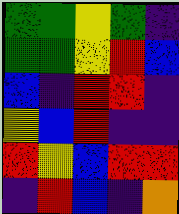[["green", "green", "yellow", "green", "indigo"], ["green", "green", "yellow", "red", "blue"], ["blue", "indigo", "red", "red", "indigo"], ["yellow", "blue", "red", "indigo", "indigo"], ["red", "yellow", "blue", "red", "red"], ["indigo", "red", "blue", "indigo", "orange"]]